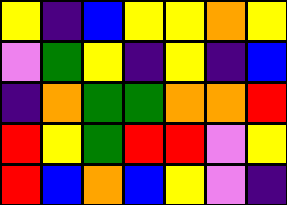[["yellow", "indigo", "blue", "yellow", "yellow", "orange", "yellow"], ["violet", "green", "yellow", "indigo", "yellow", "indigo", "blue"], ["indigo", "orange", "green", "green", "orange", "orange", "red"], ["red", "yellow", "green", "red", "red", "violet", "yellow"], ["red", "blue", "orange", "blue", "yellow", "violet", "indigo"]]